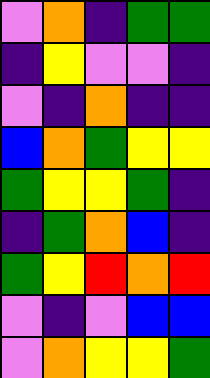[["violet", "orange", "indigo", "green", "green"], ["indigo", "yellow", "violet", "violet", "indigo"], ["violet", "indigo", "orange", "indigo", "indigo"], ["blue", "orange", "green", "yellow", "yellow"], ["green", "yellow", "yellow", "green", "indigo"], ["indigo", "green", "orange", "blue", "indigo"], ["green", "yellow", "red", "orange", "red"], ["violet", "indigo", "violet", "blue", "blue"], ["violet", "orange", "yellow", "yellow", "green"]]